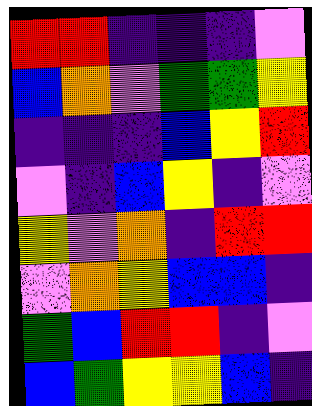[["red", "red", "indigo", "indigo", "indigo", "violet"], ["blue", "orange", "violet", "green", "green", "yellow"], ["indigo", "indigo", "indigo", "blue", "yellow", "red"], ["violet", "indigo", "blue", "yellow", "indigo", "violet"], ["yellow", "violet", "orange", "indigo", "red", "red"], ["violet", "orange", "yellow", "blue", "blue", "indigo"], ["green", "blue", "red", "red", "indigo", "violet"], ["blue", "green", "yellow", "yellow", "blue", "indigo"]]